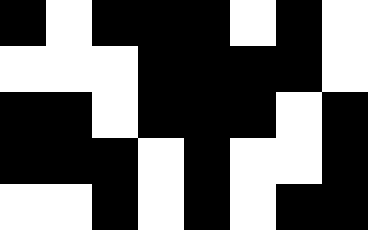[["black", "white", "black", "black", "black", "white", "black", "white"], ["white", "white", "white", "black", "black", "black", "black", "white"], ["black", "black", "white", "black", "black", "black", "white", "black"], ["black", "black", "black", "white", "black", "white", "white", "black"], ["white", "white", "black", "white", "black", "white", "black", "black"]]